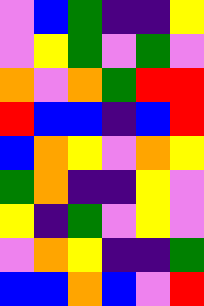[["violet", "blue", "green", "indigo", "indigo", "yellow"], ["violet", "yellow", "green", "violet", "green", "violet"], ["orange", "violet", "orange", "green", "red", "red"], ["red", "blue", "blue", "indigo", "blue", "red"], ["blue", "orange", "yellow", "violet", "orange", "yellow"], ["green", "orange", "indigo", "indigo", "yellow", "violet"], ["yellow", "indigo", "green", "violet", "yellow", "violet"], ["violet", "orange", "yellow", "indigo", "indigo", "green"], ["blue", "blue", "orange", "blue", "violet", "red"]]